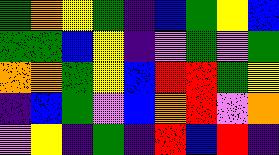[["green", "orange", "yellow", "green", "indigo", "blue", "green", "yellow", "blue"], ["green", "green", "blue", "yellow", "indigo", "violet", "green", "violet", "green"], ["orange", "orange", "green", "yellow", "blue", "red", "red", "green", "yellow"], ["indigo", "blue", "green", "violet", "blue", "orange", "red", "violet", "orange"], ["violet", "yellow", "indigo", "green", "indigo", "red", "blue", "red", "indigo"]]